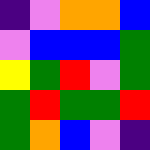[["indigo", "violet", "orange", "orange", "blue"], ["violet", "blue", "blue", "blue", "green"], ["yellow", "green", "red", "violet", "green"], ["green", "red", "green", "green", "red"], ["green", "orange", "blue", "violet", "indigo"]]